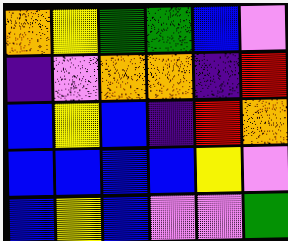[["orange", "yellow", "green", "green", "blue", "violet"], ["indigo", "violet", "orange", "orange", "indigo", "red"], ["blue", "yellow", "blue", "indigo", "red", "orange"], ["blue", "blue", "blue", "blue", "yellow", "violet"], ["blue", "yellow", "blue", "violet", "violet", "green"]]